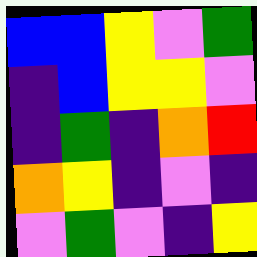[["blue", "blue", "yellow", "violet", "green"], ["indigo", "blue", "yellow", "yellow", "violet"], ["indigo", "green", "indigo", "orange", "red"], ["orange", "yellow", "indigo", "violet", "indigo"], ["violet", "green", "violet", "indigo", "yellow"]]